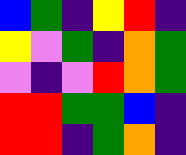[["blue", "green", "indigo", "yellow", "red", "indigo"], ["yellow", "violet", "green", "indigo", "orange", "green"], ["violet", "indigo", "violet", "red", "orange", "green"], ["red", "red", "green", "green", "blue", "indigo"], ["red", "red", "indigo", "green", "orange", "indigo"]]